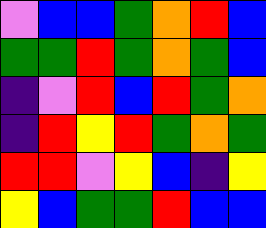[["violet", "blue", "blue", "green", "orange", "red", "blue"], ["green", "green", "red", "green", "orange", "green", "blue"], ["indigo", "violet", "red", "blue", "red", "green", "orange"], ["indigo", "red", "yellow", "red", "green", "orange", "green"], ["red", "red", "violet", "yellow", "blue", "indigo", "yellow"], ["yellow", "blue", "green", "green", "red", "blue", "blue"]]